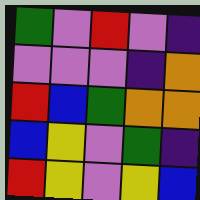[["green", "violet", "red", "violet", "indigo"], ["violet", "violet", "violet", "indigo", "orange"], ["red", "blue", "green", "orange", "orange"], ["blue", "yellow", "violet", "green", "indigo"], ["red", "yellow", "violet", "yellow", "blue"]]